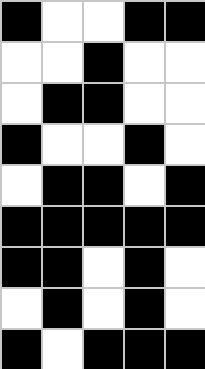[["black", "white", "white", "black", "black"], ["white", "white", "black", "white", "white"], ["white", "black", "black", "white", "white"], ["black", "white", "white", "black", "white"], ["white", "black", "black", "white", "black"], ["black", "black", "black", "black", "black"], ["black", "black", "white", "black", "white"], ["white", "black", "white", "black", "white"], ["black", "white", "black", "black", "black"]]